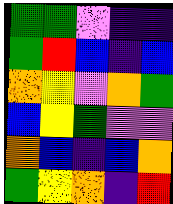[["green", "green", "violet", "indigo", "indigo"], ["green", "red", "blue", "indigo", "blue"], ["orange", "yellow", "violet", "orange", "green"], ["blue", "yellow", "green", "violet", "violet"], ["orange", "blue", "indigo", "blue", "orange"], ["green", "yellow", "orange", "indigo", "red"]]